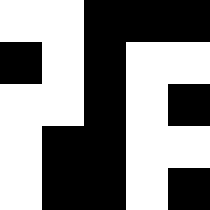[["white", "white", "black", "black", "black"], ["black", "white", "black", "white", "white"], ["white", "white", "black", "white", "black"], ["white", "black", "black", "white", "white"], ["white", "black", "black", "white", "black"]]